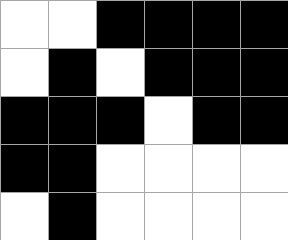[["white", "white", "black", "black", "black", "black"], ["white", "black", "white", "black", "black", "black"], ["black", "black", "black", "white", "black", "black"], ["black", "black", "white", "white", "white", "white"], ["white", "black", "white", "white", "white", "white"]]